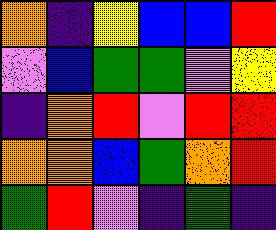[["orange", "indigo", "yellow", "blue", "blue", "red"], ["violet", "blue", "green", "green", "violet", "yellow"], ["indigo", "orange", "red", "violet", "red", "red"], ["orange", "orange", "blue", "green", "orange", "red"], ["green", "red", "violet", "indigo", "green", "indigo"]]